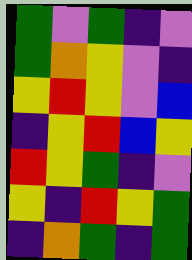[["green", "violet", "green", "indigo", "violet"], ["green", "orange", "yellow", "violet", "indigo"], ["yellow", "red", "yellow", "violet", "blue"], ["indigo", "yellow", "red", "blue", "yellow"], ["red", "yellow", "green", "indigo", "violet"], ["yellow", "indigo", "red", "yellow", "green"], ["indigo", "orange", "green", "indigo", "green"]]